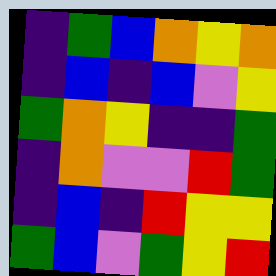[["indigo", "green", "blue", "orange", "yellow", "orange"], ["indigo", "blue", "indigo", "blue", "violet", "yellow"], ["green", "orange", "yellow", "indigo", "indigo", "green"], ["indigo", "orange", "violet", "violet", "red", "green"], ["indigo", "blue", "indigo", "red", "yellow", "yellow"], ["green", "blue", "violet", "green", "yellow", "red"]]